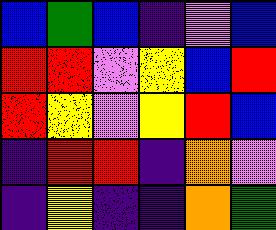[["blue", "green", "blue", "indigo", "violet", "blue"], ["red", "red", "violet", "yellow", "blue", "red"], ["red", "yellow", "violet", "yellow", "red", "blue"], ["indigo", "red", "red", "indigo", "orange", "violet"], ["indigo", "yellow", "indigo", "indigo", "orange", "green"]]